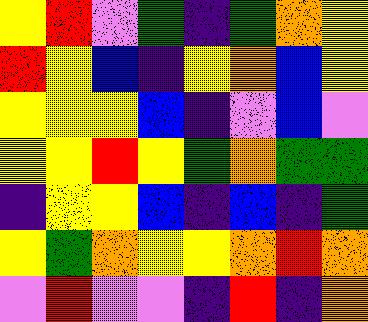[["yellow", "red", "violet", "green", "indigo", "green", "orange", "yellow"], ["red", "yellow", "blue", "indigo", "yellow", "orange", "blue", "yellow"], ["yellow", "yellow", "yellow", "blue", "indigo", "violet", "blue", "violet"], ["yellow", "yellow", "red", "yellow", "green", "orange", "green", "green"], ["indigo", "yellow", "yellow", "blue", "indigo", "blue", "indigo", "green"], ["yellow", "green", "orange", "yellow", "yellow", "orange", "red", "orange"], ["violet", "red", "violet", "violet", "indigo", "red", "indigo", "orange"]]